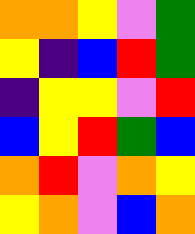[["orange", "orange", "yellow", "violet", "green"], ["yellow", "indigo", "blue", "red", "green"], ["indigo", "yellow", "yellow", "violet", "red"], ["blue", "yellow", "red", "green", "blue"], ["orange", "red", "violet", "orange", "yellow"], ["yellow", "orange", "violet", "blue", "orange"]]